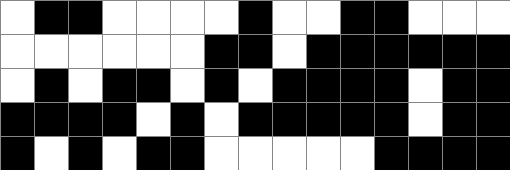[["white", "black", "black", "white", "white", "white", "white", "black", "white", "white", "black", "black", "white", "white", "white"], ["white", "white", "white", "white", "white", "white", "black", "black", "white", "black", "black", "black", "black", "black", "black"], ["white", "black", "white", "black", "black", "white", "black", "white", "black", "black", "black", "black", "white", "black", "black"], ["black", "black", "black", "black", "white", "black", "white", "black", "black", "black", "black", "black", "white", "black", "black"], ["black", "white", "black", "white", "black", "black", "white", "white", "white", "white", "white", "black", "black", "black", "black"]]